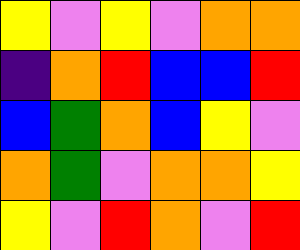[["yellow", "violet", "yellow", "violet", "orange", "orange"], ["indigo", "orange", "red", "blue", "blue", "red"], ["blue", "green", "orange", "blue", "yellow", "violet"], ["orange", "green", "violet", "orange", "orange", "yellow"], ["yellow", "violet", "red", "orange", "violet", "red"]]